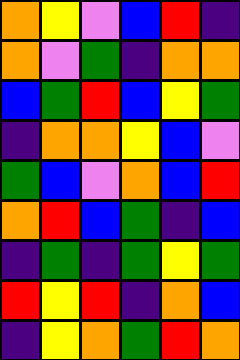[["orange", "yellow", "violet", "blue", "red", "indigo"], ["orange", "violet", "green", "indigo", "orange", "orange"], ["blue", "green", "red", "blue", "yellow", "green"], ["indigo", "orange", "orange", "yellow", "blue", "violet"], ["green", "blue", "violet", "orange", "blue", "red"], ["orange", "red", "blue", "green", "indigo", "blue"], ["indigo", "green", "indigo", "green", "yellow", "green"], ["red", "yellow", "red", "indigo", "orange", "blue"], ["indigo", "yellow", "orange", "green", "red", "orange"]]